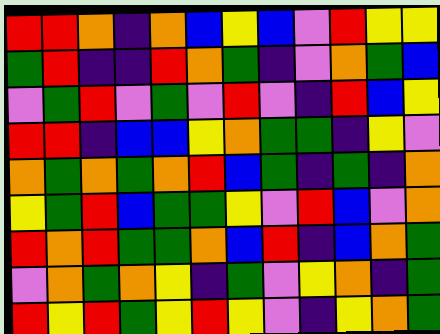[["red", "red", "orange", "indigo", "orange", "blue", "yellow", "blue", "violet", "red", "yellow", "yellow"], ["green", "red", "indigo", "indigo", "red", "orange", "green", "indigo", "violet", "orange", "green", "blue"], ["violet", "green", "red", "violet", "green", "violet", "red", "violet", "indigo", "red", "blue", "yellow"], ["red", "red", "indigo", "blue", "blue", "yellow", "orange", "green", "green", "indigo", "yellow", "violet"], ["orange", "green", "orange", "green", "orange", "red", "blue", "green", "indigo", "green", "indigo", "orange"], ["yellow", "green", "red", "blue", "green", "green", "yellow", "violet", "red", "blue", "violet", "orange"], ["red", "orange", "red", "green", "green", "orange", "blue", "red", "indigo", "blue", "orange", "green"], ["violet", "orange", "green", "orange", "yellow", "indigo", "green", "violet", "yellow", "orange", "indigo", "green"], ["red", "yellow", "red", "green", "yellow", "red", "yellow", "violet", "indigo", "yellow", "orange", "green"]]